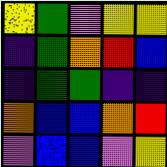[["yellow", "green", "violet", "yellow", "yellow"], ["indigo", "green", "orange", "red", "blue"], ["indigo", "green", "green", "indigo", "indigo"], ["orange", "blue", "blue", "orange", "red"], ["violet", "blue", "blue", "violet", "yellow"]]